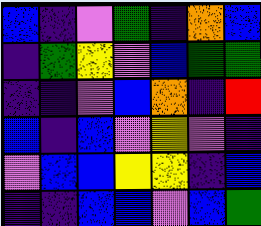[["blue", "indigo", "violet", "green", "indigo", "orange", "blue"], ["indigo", "green", "yellow", "violet", "blue", "green", "green"], ["indigo", "indigo", "violet", "blue", "orange", "indigo", "red"], ["blue", "indigo", "blue", "violet", "yellow", "violet", "indigo"], ["violet", "blue", "blue", "yellow", "yellow", "indigo", "blue"], ["indigo", "indigo", "blue", "blue", "violet", "blue", "green"]]